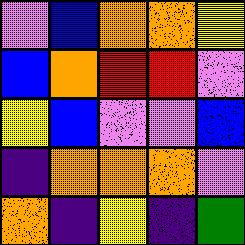[["violet", "blue", "orange", "orange", "yellow"], ["blue", "orange", "red", "red", "violet"], ["yellow", "blue", "violet", "violet", "blue"], ["indigo", "orange", "orange", "orange", "violet"], ["orange", "indigo", "yellow", "indigo", "green"]]